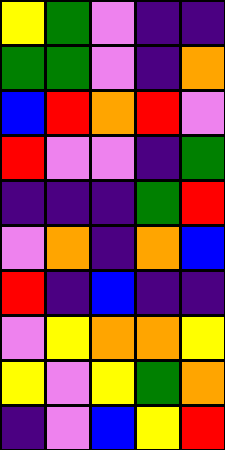[["yellow", "green", "violet", "indigo", "indigo"], ["green", "green", "violet", "indigo", "orange"], ["blue", "red", "orange", "red", "violet"], ["red", "violet", "violet", "indigo", "green"], ["indigo", "indigo", "indigo", "green", "red"], ["violet", "orange", "indigo", "orange", "blue"], ["red", "indigo", "blue", "indigo", "indigo"], ["violet", "yellow", "orange", "orange", "yellow"], ["yellow", "violet", "yellow", "green", "orange"], ["indigo", "violet", "blue", "yellow", "red"]]